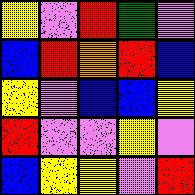[["yellow", "violet", "red", "green", "violet"], ["blue", "red", "orange", "red", "blue"], ["yellow", "violet", "blue", "blue", "yellow"], ["red", "violet", "violet", "yellow", "violet"], ["blue", "yellow", "yellow", "violet", "red"]]